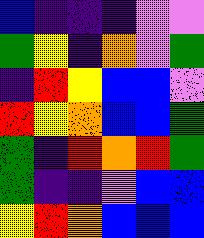[["blue", "indigo", "indigo", "indigo", "violet", "violet"], ["green", "yellow", "indigo", "orange", "violet", "green"], ["indigo", "red", "yellow", "blue", "blue", "violet"], ["red", "yellow", "orange", "blue", "blue", "green"], ["green", "indigo", "red", "orange", "red", "green"], ["green", "indigo", "indigo", "violet", "blue", "blue"], ["yellow", "red", "orange", "blue", "blue", "blue"]]